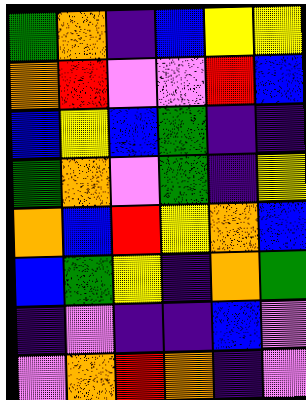[["green", "orange", "indigo", "blue", "yellow", "yellow"], ["orange", "red", "violet", "violet", "red", "blue"], ["blue", "yellow", "blue", "green", "indigo", "indigo"], ["green", "orange", "violet", "green", "indigo", "yellow"], ["orange", "blue", "red", "yellow", "orange", "blue"], ["blue", "green", "yellow", "indigo", "orange", "green"], ["indigo", "violet", "indigo", "indigo", "blue", "violet"], ["violet", "orange", "red", "orange", "indigo", "violet"]]